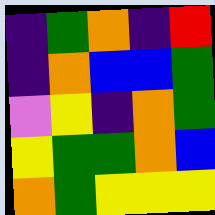[["indigo", "green", "orange", "indigo", "red"], ["indigo", "orange", "blue", "blue", "green"], ["violet", "yellow", "indigo", "orange", "green"], ["yellow", "green", "green", "orange", "blue"], ["orange", "green", "yellow", "yellow", "yellow"]]